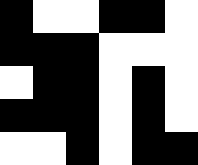[["black", "white", "white", "black", "black", "white"], ["black", "black", "black", "white", "white", "white"], ["white", "black", "black", "white", "black", "white"], ["black", "black", "black", "white", "black", "white"], ["white", "white", "black", "white", "black", "black"]]